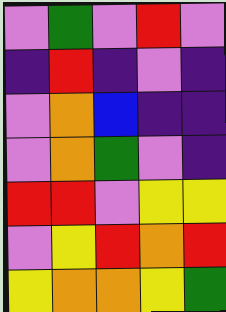[["violet", "green", "violet", "red", "violet"], ["indigo", "red", "indigo", "violet", "indigo"], ["violet", "orange", "blue", "indigo", "indigo"], ["violet", "orange", "green", "violet", "indigo"], ["red", "red", "violet", "yellow", "yellow"], ["violet", "yellow", "red", "orange", "red"], ["yellow", "orange", "orange", "yellow", "green"]]